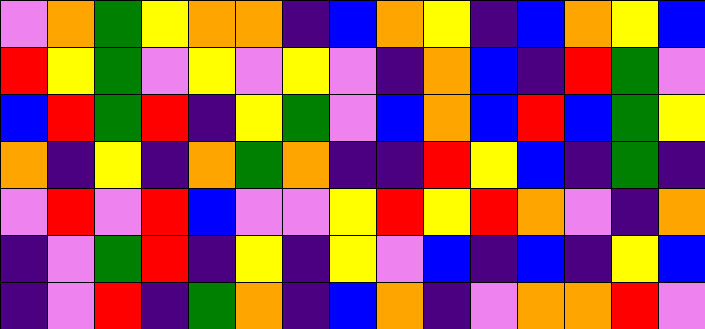[["violet", "orange", "green", "yellow", "orange", "orange", "indigo", "blue", "orange", "yellow", "indigo", "blue", "orange", "yellow", "blue"], ["red", "yellow", "green", "violet", "yellow", "violet", "yellow", "violet", "indigo", "orange", "blue", "indigo", "red", "green", "violet"], ["blue", "red", "green", "red", "indigo", "yellow", "green", "violet", "blue", "orange", "blue", "red", "blue", "green", "yellow"], ["orange", "indigo", "yellow", "indigo", "orange", "green", "orange", "indigo", "indigo", "red", "yellow", "blue", "indigo", "green", "indigo"], ["violet", "red", "violet", "red", "blue", "violet", "violet", "yellow", "red", "yellow", "red", "orange", "violet", "indigo", "orange"], ["indigo", "violet", "green", "red", "indigo", "yellow", "indigo", "yellow", "violet", "blue", "indigo", "blue", "indigo", "yellow", "blue"], ["indigo", "violet", "red", "indigo", "green", "orange", "indigo", "blue", "orange", "indigo", "violet", "orange", "orange", "red", "violet"]]